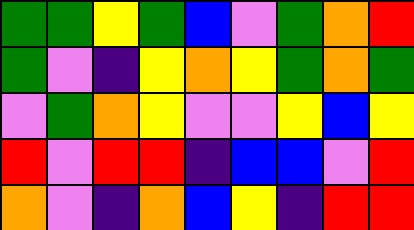[["green", "green", "yellow", "green", "blue", "violet", "green", "orange", "red"], ["green", "violet", "indigo", "yellow", "orange", "yellow", "green", "orange", "green"], ["violet", "green", "orange", "yellow", "violet", "violet", "yellow", "blue", "yellow"], ["red", "violet", "red", "red", "indigo", "blue", "blue", "violet", "red"], ["orange", "violet", "indigo", "orange", "blue", "yellow", "indigo", "red", "red"]]